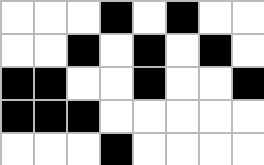[["white", "white", "white", "black", "white", "black", "white", "white"], ["white", "white", "black", "white", "black", "white", "black", "white"], ["black", "black", "white", "white", "black", "white", "white", "black"], ["black", "black", "black", "white", "white", "white", "white", "white"], ["white", "white", "white", "black", "white", "white", "white", "white"]]